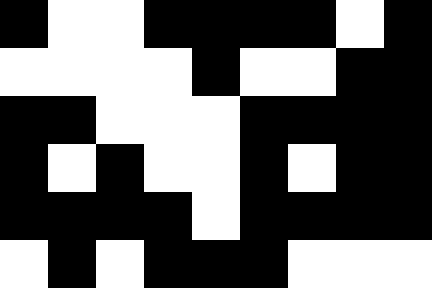[["black", "white", "white", "black", "black", "black", "black", "white", "black"], ["white", "white", "white", "white", "black", "white", "white", "black", "black"], ["black", "black", "white", "white", "white", "black", "black", "black", "black"], ["black", "white", "black", "white", "white", "black", "white", "black", "black"], ["black", "black", "black", "black", "white", "black", "black", "black", "black"], ["white", "black", "white", "black", "black", "black", "white", "white", "white"]]